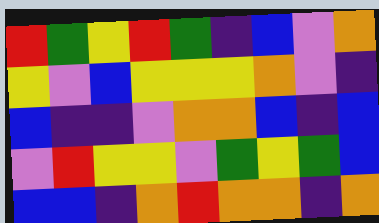[["red", "green", "yellow", "red", "green", "indigo", "blue", "violet", "orange"], ["yellow", "violet", "blue", "yellow", "yellow", "yellow", "orange", "violet", "indigo"], ["blue", "indigo", "indigo", "violet", "orange", "orange", "blue", "indigo", "blue"], ["violet", "red", "yellow", "yellow", "violet", "green", "yellow", "green", "blue"], ["blue", "blue", "indigo", "orange", "red", "orange", "orange", "indigo", "orange"]]